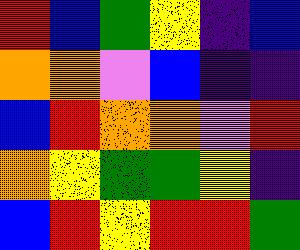[["red", "blue", "green", "yellow", "indigo", "blue"], ["orange", "orange", "violet", "blue", "indigo", "indigo"], ["blue", "red", "orange", "orange", "violet", "red"], ["orange", "yellow", "green", "green", "yellow", "indigo"], ["blue", "red", "yellow", "red", "red", "green"]]